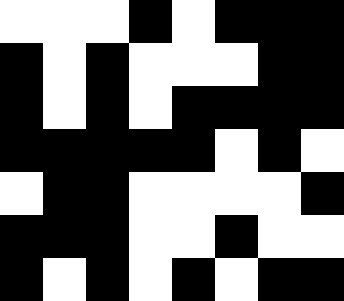[["white", "white", "white", "black", "white", "black", "black", "black"], ["black", "white", "black", "white", "white", "white", "black", "black"], ["black", "white", "black", "white", "black", "black", "black", "black"], ["black", "black", "black", "black", "black", "white", "black", "white"], ["white", "black", "black", "white", "white", "white", "white", "black"], ["black", "black", "black", "white", "white", "black", "white", "white"], ["black", "white", "black", "white", "black", "white", "black", "black"]]